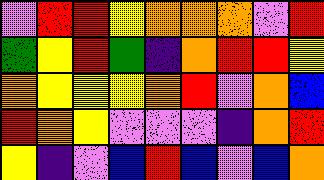[["violet", "red", "red", "yellow", "orange", "orange", "orange", "violet", "red"], ["green", "yellow", "red", "green", "indigo", "orange", "red", "red", "yellow"], ["orange", "yellow", "yellow", "yellow", "orange", "red", "violet", "orange", "blue"], ["red", "orange", "yellow", "violet", "violet", "violet", "indigo", "orange", "red"], ["yellow", "indigo", "violet", "blue", "red", "blue", "violet", "blue", "orange"]]